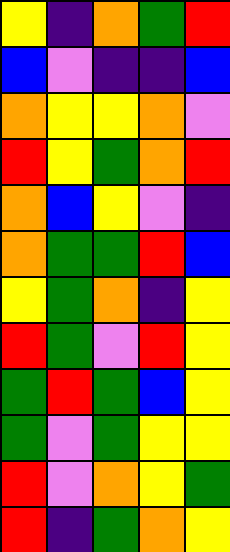[["yellow", "indigo", "orange", "green", "red"], ["blue", "violet", "indigo", "indigo", "blue"], ["orange", "yellow", "yellow", "orange", "violet"], ["red", "yellow", "green", "orange", "red"], ["orange", "blue", "yellow", "violet", "indigo"], ["orange", "green", "green", "red", "blue"], ["yellow", "green", "orange", "indigo", "yellow"], ["red", "green", "violet", "red", "yellow"], ["green", "red", "green", "blue", "yellow"], ["green", "violet", "green", "yellow", "yellow"], ["red", "violet", "orange", "yellow", "green"], ["red", "indigo", "green", "orange", "yellow"]]